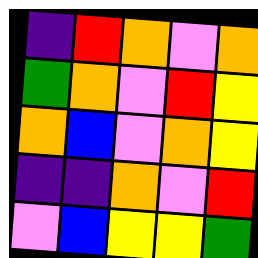[["indigo", "red", "orange", "violet", "orange"], ["green", "orange", "violet", "red", "yellow"], ["orange", "blue", "violet", "orange", "yellow"], ["indigo", "indigo", "orange", "violet", "red"], ["violet", "blue", "yellow", "yellow", "green"]]